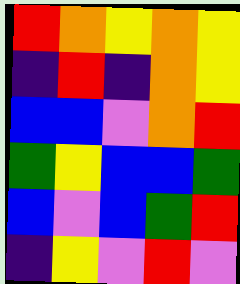[["red", "orange", "yellow", "orange", "yellow"], ["indigo", "red", "indigo", "orange", "yellow"], ["blue", "blue", "violet", "orange", "red"], ["green", "yellow", "blue", "blue", "green"], ["blue", "violet", "blue", "green", "red"], ["indigo", "yellow", "violet", "red", "violet"]]